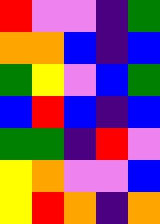[["red", "violet", "violet", "indigo", "green"], ["orange", "orange", "blue", "indigo", "blue"], ["green", "yellow", "violet", "blue", "green"], ["blue", "red", "blue", "indigo", "blue"], ["green", "green", "indigo", "red", "violet"], ["yellow", "orange", "violet", "violet", "blue"], ["yellow", "red", "orange", "indigo", "orange"]]